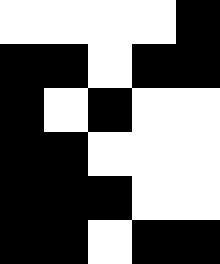[["white", "white", "white", "white", "black"], ["black", "black", "white", "black", "black"], ["black", "white", "black", "white", "white"], ["black", "black", "white", "white", "white"], ["black", "black", "black", "white", "white"], ["black", "black", "white", "black", "black"]]